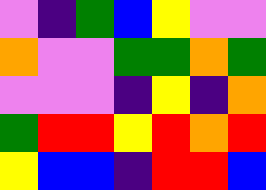[["violet", "indigo", "green", "blue", "yellow", "violet", "violet"], ["orange", "violet", "violet", "green", "green", "orange", "green"], ["violet", "violet", "violet", "indigo", "yellow", "indigo", "orange"], ["green", "red", "red", "yellow", "red", "orange", "red"], ["yellow", "blue", "blue", "indigo", "red", "red", "blue"]]